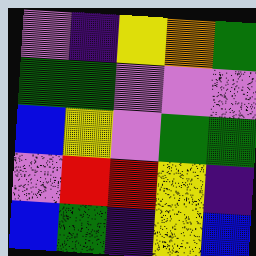[["violet", "indigo", "yellow", "orange", "green"], ["green", "green", "violet", "violet", "violet"], ["blue", "yellow", "violet", "green", "green"], ["violet", "red", "red", "yellow", "indigo"], ["blue", "green", "indigo", "yellow", "blue"]]